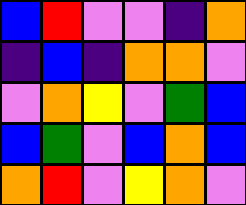[["blue", "red", "violet", "violet", "indigo", "orange"], ["indigo", "blue", "indigo", "orange", "orange", "violet"], ["violet", "orange", "yellow", "violet", "green", "blue"], ["blue", "green", "violet", "blue", "orange", "blue"], ["orange", "red", "violet", "yellow", "orange", "violet"]]